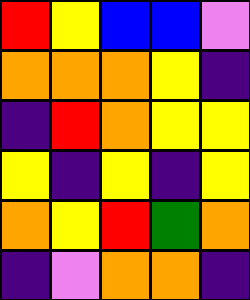[["red", "yellow", "blue", "blue", "violet"], ["orange", "orange", "orange", "yellow", "indigo"], ["indigo", "red", "orange", "yellow", "yellow"], ["yellow", "indigo", "yellow", "indigo", "yellow"], ["orange", "yellow", "red", "green", "orange"], ["indigo", "violet", "orange", "orange", "indigo"]]